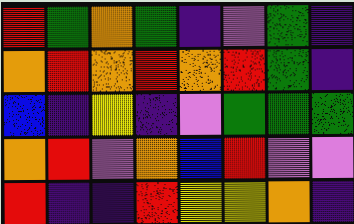[["red", "green", "orange", "green", "indigo", "violet", "green", "indigo"], ["orange", "red", "orange", "red", "orange", "red", "green", "indigo"], ["blue", "indigo", "yellow", "indigo", "violet", "green", "green", "green"], ["orange", "red", "violet", "orange", "blue", "red", "violet", "violet"], ["red", "indigo", "indigo", "red", "yellow", "yellow", "orange", "indigo"]]